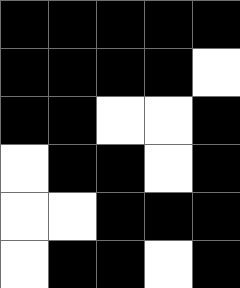[["black", "black", "black", "black", "black"], ["black", "black", "black", "black", "white"], ["black", "black", "white", "white", "black"], ["white", "black", "black", "white", "black"], ["white", "white", "black", "black", "black"], ["white", "black", "black", "white", "black"]]